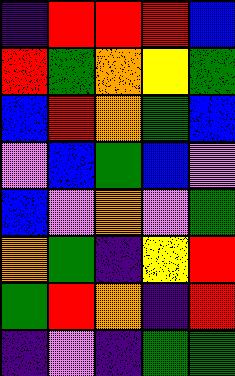[["indigo", "red", "red", "red", "blue"], ["red", "green", "orange", "yellow", "green"], ["blue", "red", "orange", "green", "blue"], ["violet", "blue", "green", "blue", "violet"], ["blue", "violet", "orange", "violet", "green"], ["orange", "green", "indigo", "yellow", "red"], ["green", "red", "orange", "indigo", "red"], ["indigo", "violet", "indigo", "green", "green"]]